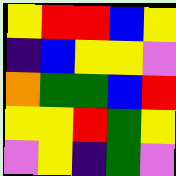[["yellow", "red", "red", "blue", "yellow"], ["indigo", "blue", "yellow", "yellow", "violet"], ["orange", "green", "green", "blue", "red"], ["yellow", "yellow", "red", "green", "yellow"], ["violet", "yellow", "indigo", "green", "violet"]]